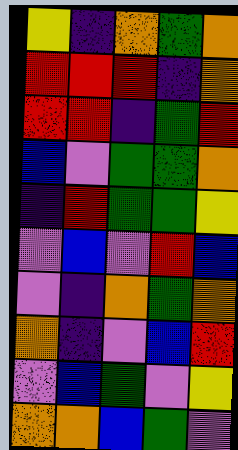[["yellow", "indigo", "orange", "green", "orange"], ["red", "red", "red", "indigo", "orange"], ["red", "red", "indigo", "green", "red"], ["blue", "violet", "green", "green", "orange"], ["indigo", "red", "green", "green", "yellow"], ["violet", "blue", "violet", "red", "blue"], ["violet", "indigo", "orange", "green", "orange"], ["orange", "indigo", "violet", "blue", "red"], ["violet", "blue", "green", "violet", "yellow"], ["orange", "orange", "blue", "green", "violet"]]